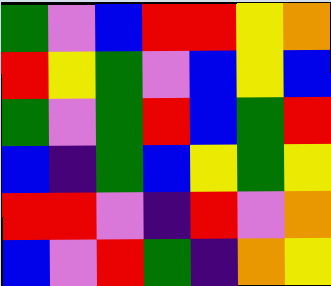[["green", "violet", "blue", "red", "red", "yellow", "orange"], ["red", "yellow", "green", "violet", "blue", "yellow", "blue"], ["green", "violet", "green", "red", "blue", "green", "red"], ["blue", "indigo", "green", "blue", "yellow", "green", "yellow"], ["red", "red", "violet", "indigo", "red", "violet", "orange"], ["blue", "violet", "red", "green", "indigo", "orange", "yellow"]]